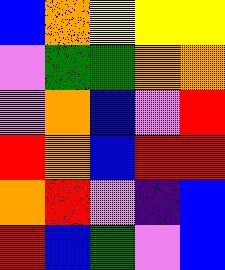[["blue", "orange", "yellow", "yellow", "yellow"], ["violet", "green", "green", "orange", "orange"], ["violet", "orange", "blue", "violet", "red"], ["red", "orange", "blue", "red", "red"], ["orange", "red", "violet", "indigo", "blue"], ["red", "blue", "green", "violet", "blue"]]